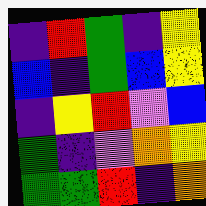[["indigo", "red", "green", "indigo", "yellow"], ["blue", "indigo", "green", "blue", "yellow"], ["indigo", "yellow", "red", "violet", "blue"], ["green", "indigo", "violet", "orange", "yellow"], ["green", "green", "red", "indigo", "orange"]]